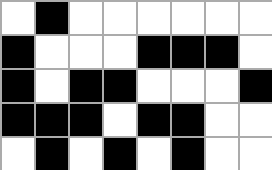[["white", "black", "white", "white", "white", "white", "white", "white"], ["black", "white", "white", "white", "black", "black", "black", "white"], ["black", "white", "black", "black", "white", "white", "white", "black"], ["black", "black", "black", "white", "black", "black", "white", "white"], ["white", "black", "white", "black", "white", "black", "white", "white"]]